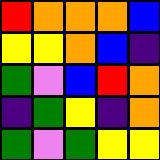[["red", "orange", "orange", "orange", "blue"], ["yellow", "yellow", "orange", "blue", "indigo"], ["green", "violet", "blue", "red", "orange"], ["indigo", "green", "yellow", "indigo", "orange"], ["green", "violet", "green", "yellow", "yellow"]]